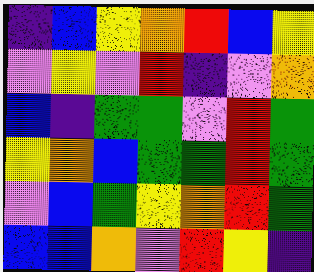[["indigo", "blue", "yellow", "orange", "red", "blue", "yellow"], ["violet", "yellow", "violet", "red", "indigo", "violet", "orange"], ["blue", "indigo", "green", "green", "violet", "red", "green"], ["yellow", "orange", "blue", "green", "green", "red", "green"], ["violet", "blue", "green", "yellow", "orange", "red", "green"], ["blue", "blue", "orange", "violet", "red", "yellow", "indigo"]]